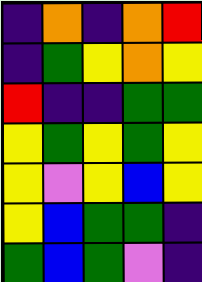[["indigo", "orange", "indigo", "orange", "red"], ["indigo", "green", "yellow", "orange", "yellow"], ["red", "indigo", "indigo", "green", "green"], ["yellow", "green", "yellow", "green", "yellow"], ["yellow", "violet", "yellow", "blue", "yellow"], ["yellow", "blue", "green", "green", "indigo"], ["green", "blue", "green", "violet", "indigo"]]